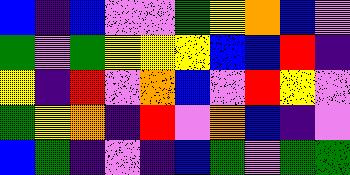[["blue", "indigo", "blue", "violet", "violet", "green", "yellow", "orange", "blue", "violet"], ["green", "violet", "green", "yellow", "yellow", "yellow", "blue", "blue", "red", "indigo"], ["yellow", "indigo", "red", "violet", "orange", "blue", "violet", "red", "yellow", "violet"], ["green", "yellow", "orange", "indigo", "red", "violet", "orange", "blue", "indigo", "violet"], ["blue", "green", "indigo", "violet", "indigo", "blue", "green", "violet", "green", "green"]]